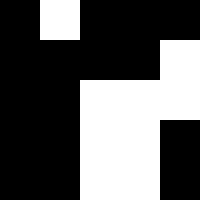[["black", "white", "black", "black", "black"], ["black", "black", "black", "black", "white"], ["black", "black", "white", "white", "white"], ["black", "black", "white", "white", "black"], ["black", "black", "white", "white", "black"]]